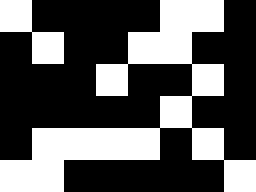[["white", "black", "black", "black", "black", "white", "white", "black"], ["black", "white", "black", "black", "white", "white", "black", "black"], ["black", "black", "black", "white", "black", "black", "white", "black"], ["black", "black", "black", "black", "black", "white", "black", "black"], ["black", "white", "white", "white", "white", "black", "white", "black"], ["white", "white", "black", "black", "black", "black", "black", "white"]]